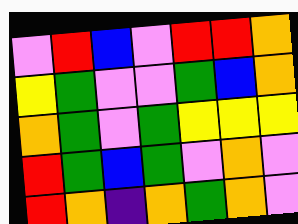[["violet", "red", "blue", "violet", "red", "red", "orange"], ["yellow", "green", "violet", "violet", "green", "blue", "orange"], ["orange", "green", "violet", "green", "yellow", "yellow", "yellow"], ["red", "green", "blue", "green", "violet", "orange", "violet"], ["red", "orange", "indigo", "orange", "green", "orange", "violet"]]